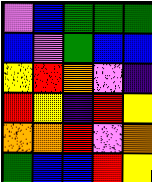[["violet", "blue", "green", "green", "green"], ["blue", "violet", "green", "blue", "blue"], ["yellow", "red", "orange", "violet", "indigo"], ["red", "yellow", "indigo", "red", "yellow"], ["orange", "orange", "red", "violet", "orange"], ["green", "blue", "blue", "red", "yellow"]]